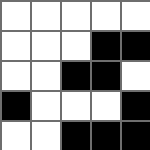[["white", "white", "white", "white", "white"], ["white", "white", "white", "black", "black"], ["white", "white", "black", "black", "white"], ["black", "white", "white", "white", "black"], ["white", "white", "black", "black", "black"]]